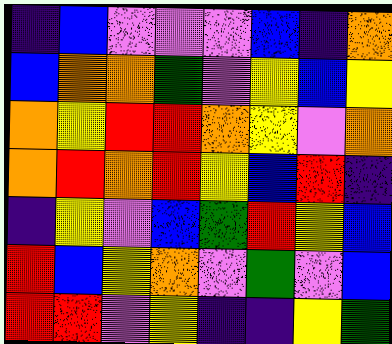[["indigo", "blue", "violet", "violet", "violet", "blue", "indigo", "orange"], ["blue", "orange", "orange", "green", "violet", "yellow", "blue", "yellow"], ["orange", "yellow", "red", "red", "orange", "yellow", "violet", "orange"], ["orange", "red", "orange", "red", "yellow", "blue", "red", "indigo"], ["indigo", "yellow", "violet", "blue", "green", "red", "yellow", "blue"], ["red", "blue", "yellow", "orange", "violet", "green", "violet", "blue"], ["red", "red", "violet", "yellow", "indigo", "indigo", "yellow", "green"]]